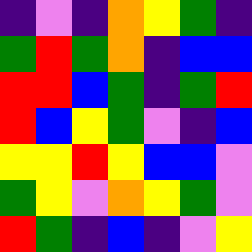[["indigo", "violet", "indigo", "orange", "yellow", "green", "indigo"], ["green", "red", "green", "orange", "indigo", "blue", "blue"], ["red", "red", "blue", "green", "indigo", "green", "red"], ["red", "blue", "yellow", "green", "violet", "indigo", "blue"], ["yellow", "yellow", "red", "yellow", "blue", "blue", "violet"], ["green", "yellow", "violet", "orange", "yellow", "green", "violet"], ["red", "green", "indigo", "blue", "indigo", "violet", "yellow"]]